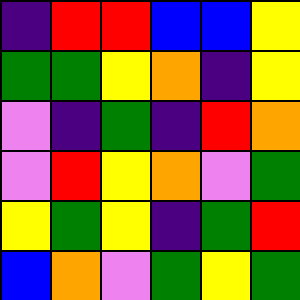[["indigo", "red", "red", "blue", "blue", "yellow"], ["green", "green", "yellow", "orange", "indigo", "yellow"], ["violet", "indigo", "green", "indigo", "red", "orange"], ["violet", "red", "yellow", "orange", "violet", "green"], ["yellow", "green", "yellow", "indigo", "green", "red"], ["blue", "orange", "violet", "green", "yellow", "green"]]